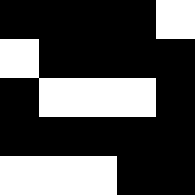[["black", "black", "black", "black", "white"], ["white", "black", "black", "black", "black"], ["black", "white", "white", "white", "black"], ["black", "black", "black", "black", "black"], ["white", "white", "white", "black", "black"]]